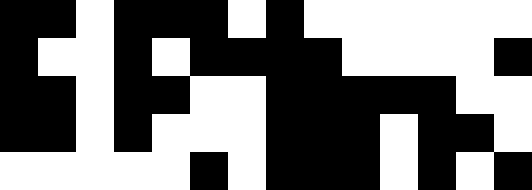[["black", "black", "white", "black", "black", "black", "white", "black", "white", "white", "white", "white", "white", "white"], ["black", "white", "white", "black", "white", "black", "black", "black", "black", "white", "white", "white", "white", "black"], ["black", "black", "white", "black", "black", "white", "white", "black", "black", "black", "black", "black", "white", "white"], ["black", "black", "white", "black", "white", "white", "white", "black", "black", "black", "white", "black", "black", "white"], ["white", "white", "white", "white", "white", "black", "white", "black", "black", "black", "white", "black", "white", "black"]]